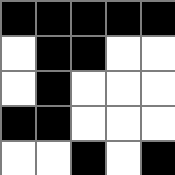[["black", "black", "black", "black", "black"], ["white", "black", "black", "white", "white"], ["white", "black", "white", "white", "white"], ["black", "black", "white", "white", "white"], ["white", "white", "black", "white", "black"]]